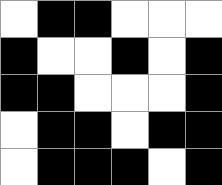[["white", "black", "black", "white", "white", "white"], ["black", "white", "white", "black", "white", "black"], ["black", "black", "white", "white", "white", "black"], ["white", "black", "black", "white", "black", "black"], ["white", "black", "black", "black", "white", "black"]]